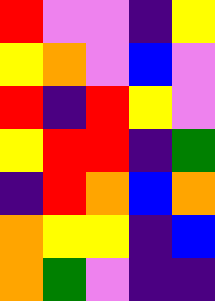[["red", "violet", "violet", "indigo", "yellow"], ["yellow", "orange", "violet", "blue", "violet"], ["red", "indigo", "red", "yellow", "violet"], ["yellow", "red", "red", "indigo", "green"], ["indigo", "red", "orange", "blue", "orange"], ["orange", "yellow", "yellow", "indigo", "blue"], ["orange", "green", "violet", "indigo", "indigo"]]